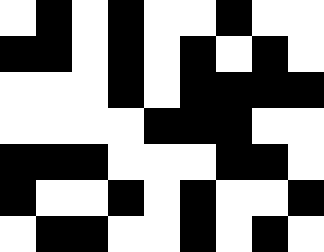[["white", "black", "white", "black", "white", "white", "black", "white", "white"], ["black", "black", "white", "black", "white", "black", "white", "black", "white"], ["white", "white", "white", "black", "white", "black", "black", "black", "black"], ["white", "white", "white", "white", "black", "black", "black", "white", "white"], ["black", "black", "black", "white", "white", "white", "black", "black", "white"], ["black", "white", "white", "black", "white", "black", "white", "white", "black"], ["white", "black", "black", "white", "white", "black", "white", "black", "white"]]